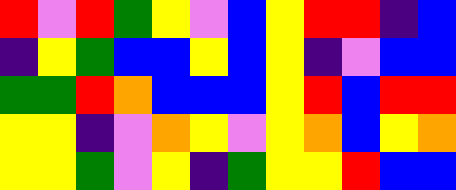[["red", "violet", "red", "green", "yellow", "violet", "blue", "yellow", "red", "red", "indigo", "blue"], ["indigo", "yellow", "green", "blue", "blue", "yellow", "blue", "yellow", "indigo", "violet", "blue", "blue"], ["green", "green", "red", "orange", "blue", "blue", "blue", "yellow", "red", "blue", "red", "red"], ["yellow", "yellow", "indigo", "violet", "orange", "yellow", "violet", "yellow", "orange", "blue", "yellow", "orange"], ["yellow", "yellow", "green", "violet", "yellow", "indigo", "green", "yellow", "yellow", "red", "blue", "blue"]]